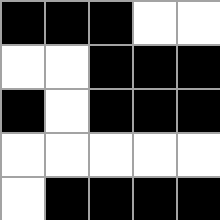[["black", "black", "black", "white", "white"], ["white", "white", "black", "black", "black"], ["black", "white", "black", "black", "black"], ["white", "white", "white", "white", "white"], ["white", "black", "black", "black", "black"]]